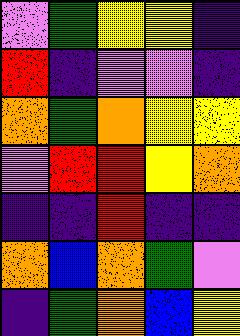[["violet", "green", "yellow", "yellow", "indigo"], ["red", "indigo", "violet", "violet", "indigo"], ["orange", "green", "orange", "yellow", "yellow"], ["violet", "red", "red", "yellow", "orange"], ["indigo", "indigo", "red", "indigo", "indigo"], ["orange", "blue", "orange", "green", "violet"], ["indigo", "green", "orange", "blue", "yellow"]]